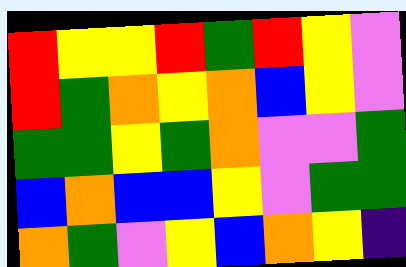[["red", "yellow", "yellow", "red", "green", "red", "yellow", "violet"], ["red", "green", "orange", "yellow", "orange", "blue", "yellow", "violet"], ["green", "green", "yellow", "green", "orange", "violet", "violet", "green"], ["blue", "orange", "blue", "blue", "yellow", "violet", "green", "green"], ["orange", "green", "violet", "yellow", "blue", "orange", "yellow", "indigo"]]